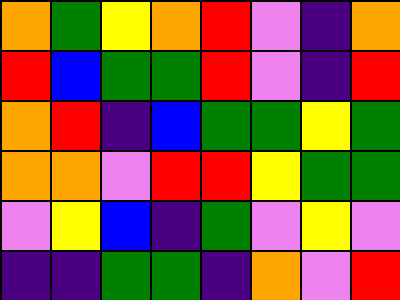[["orange", "green", "yellow", "orange", "red", "violet", "indigo", "orange"], ["red", "blue", "green", "green", "red", "violet", "indigo", "red"], ["orange", "red", "indigo", "blue", "green", "green", "yellow", "green"], ["orange", "orange", "violet", "red", "red", "yellow", "green", "green"], ["violet", "yellow", "blue", "indigo", "green", "violet", "yellow", "violet"], ["indigo", "indigo", "green", "green", "indigo", "orange", "violet", "red"]]